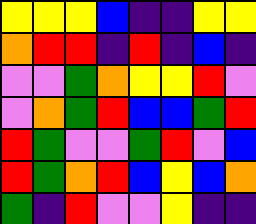[["yellow", "yellow", "yellow", "blue", "indigo", "indigo", "yellow", "yellow"], ["orange", "red", "red", "indigo", "red", "indigo", "blue", "indigo"], ["violet", "violet", "green", "orange", "yellow", "yellow", "red", "violet"], ["violet", "orange", "green", "red", "blue", "blue", "green", "red"], ["red", "green", "violet", "violet", "green", "red", "violet", "blue"], ["red", "green", "orange", "red", "blue", "yellow", "blue", "orange"], ["green", "indigo", "red", "violet", "violet", "yellow", "indigo", "indigo"]]